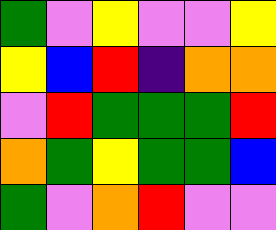[["green", "violet", "yellow", "violet", "violet", "yellow"], ["yellow", "blue", "red", "indigo", "orange", "orange"], ["violet", "red", "green", "green", "green", "red"], ["orange", "green", "yellow", "green", "green", "blue"], ["green", "violet", "orange", "red", "violet", "violet"]]